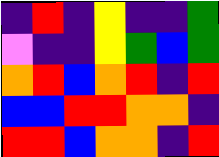[["indigo", "red", "indigo", "yellow", "indigo", "indigo", "green"], ["violet", "indigo", "indigo", "yellow", "green", "blue", "green"], ["orange", "red", "blue", "orange", "red", "indigo", "red"], ["blue", "blue", "red", "red", "orange", "orange", "indigo"], ["red", "red", "blue", "orange", "orange", "indigo", "red"]]